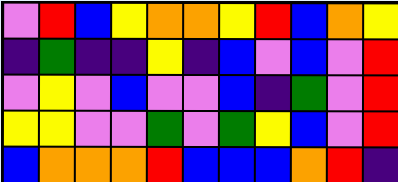[["violet", "red", "blue", "yellow", "orange", "orange", "yellow", "red", "blue", "orange", "yellow"], ["indigo", "green", "indigo", "indigo", "yellow", "indigo", "blue", "violet", "blue", "violet", "red"], ["violet", "yellow", "violet", "blue", "violet", "violet", "blue", "indigo", "green", "violet", "red"], ["yellow", "yellow", "violet", "violet", "green", "violet", "green", "yellow", "blue", "violet", "red"], ["blue", "orange", "orange", "orange", "red", "blue", "blue", "blue", "orange", "red", "indigo"]]